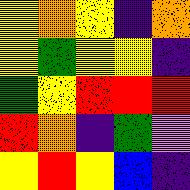[["yellow", "orange", "yellow", "indigo", "orange"], ["yellow", "green", "yellow", "yellow", "indigo"], ["green", "yellow", "red", "red", "red"], ["red", "orange", "indigo", "green", "violet"], ["yellow", "red", "yellow", "blue", "indigo"]]